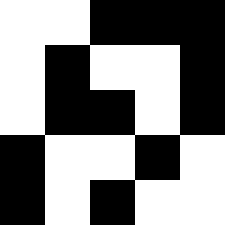[["white", "white", "black", "black", "black"], ["white", "black", "white", "white", "black"], ["white", "black", "black", "white", "black"], ["black", "white", "white", "black", "white"], ["black", "white", "black", "white", "white"]]